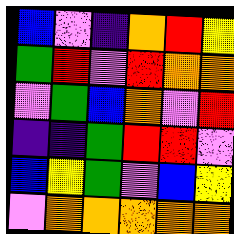[["blue", "violet", "indigo", "orange", "red", "yellow"], ["green", "red", "violet", "red", "orange", "orange"], ["violet", "green", "blue", "orange", "violet", "red"], ["indigo", "indigo", "green", "red", "red", "violet"], ["blue", "yellow", "green", "violet", "blue", "yellow"], ["violet", "orange", "orange", "orange", "orange", "orange"]]